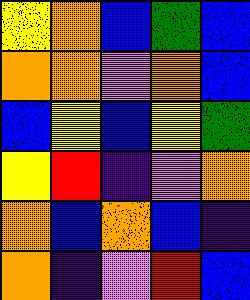[["yellow", "orange", "blue", "green", "blue"], ["orange", "orange", "violet", "orange", "blue"], ["blue", "yellow", "blue", "yellow", "green"], ["yellow", "red", "indigo", "violet", "orange"], ["orange", "blue", "orange", "blue", "indigo"], ["orange", "indigo", "violet", "red", "blue"]]